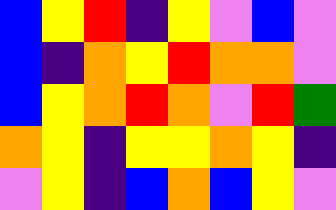[["blue", "yellow", "red", "indigo", "yellow", "violet", "blue", "violet"], ["blue", "indigo", "orange", "yellow", "red", "orange", "orange", "violet"], ["blue", "yellow", "orange", "red", "orange", "violet", "red", "green"], ["orange", "yellow", "indigo", "yellow", "yellow", "orange", "yellow", "indigo"], ["violet", "yellow", "indigo", "blue", "orange", "blue", "yellow", "violet"]]